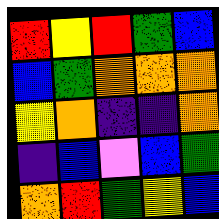[["red", "yellow", "red", "green", "blue"], ["blue", "green", "orange", "orange", "orange"], ["yellow", "orange", "indigo", "indigo", "orange"], ["indigo", "blue", "violet", "blue", "green"], ["orange", "red", "green", "yellow", "blue"]]